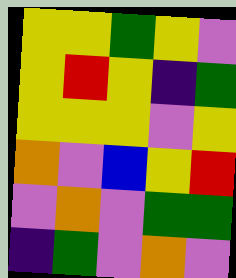[["yellow", "yellow", "green", "yellow", "violet"], ["yellow", "red", "yellow", "indigo", "green"], ["yellow", "yellow", "yellow", "violet", "yellow"], ["orange", "violet", "blue", "yellow", "red"], ["violet", "orange", "violet", "green", "green"], ["indigo", "green", "violet", "orange", "violet"]]